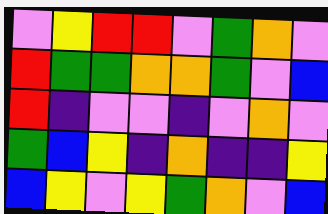[["violet", "yellow", "red", "red", "violet", "green", "orange", "violet"], ["red", "green", "green", "orange", "orange", "green", "violet", "blue"], ["red", "indigo", "violet", "violet", "indigo", "violet", "orange", "violet"], ["green", "blue", "yellow", "indigo", "orange", "indigo", "indigo", "yellow"], ["blue", "yellow", "violet", "yellow", "green", "orange", "violet", "blue"]]